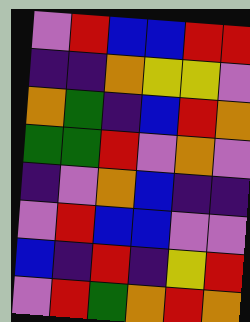[["violet", "red", "blue", "blue", "red", "red"], ["indigo", "indigo", "orange", "yellow", "yellow", "violet"], ["orange", "green", "indigo", "blue", "red", "orange"], ["green", "green", "red", "violet", "orange", "violet"], ["indigo", "violet", "orange", "blue", "indigo", "indigo"], ["violet", "red", "blue", "blue", "violet", "violet"], ["blue", "indigo", "red", "indigo", "yellow", "red"], ["violet", "red", "green", "orange", "red", "orange"]]